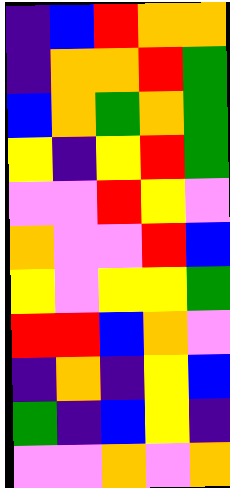[["indigo", "blue", "red", "orange", "orange"], ["indigo", "orange", "orange", "red", "green"], ["blue", "orange", "green", "orange", "green"], ["yellow", "indigo", "yellow", "red", "green"], ["violet", "violet", "red", "yellow", "violet"], ["orange", "violet", "violet", "red", "blue"], ["yellow", "violet", "yellow", "yellow", "green"], ["red", "red", "blue", "orange", "violet"], ["indigo", "orange", "indigo", "yellow", "blue"], ["green", "indigo", "blue", "yellow", "indigo"], ["violet", "violet", "orange", "violet", "orange"]]